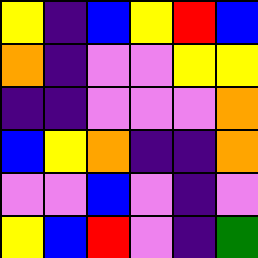[["yellow", "indigo", "blue", "yellow", "red", "blue"], ["orange", "indigo", "violet", "violet", "yellow", "yellow"], ["indigo", "indigo", "violet", "violet", "violet", "orange"], ["blue", "yellow", "orange", "indigo", "indigo", "orange"], ["violet", "violet", "blue", "violet", "indigo", "violet"], ["yellow", "blue", "red", "violet", "indigo", "green"]]